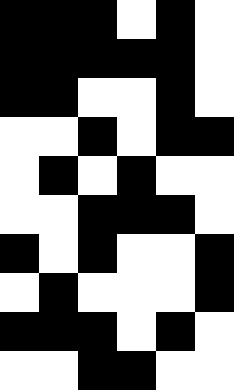[["black", "black", "black", "white", "black", "white"], ["black", "black", "black", "black", "black", "white"], ["black", "black", "white", "white", "black", "white"], ["white", "white", "black", "white", "black", "black"], ["white", "black", "white", "black", "white", "white"], ["white", "white", "black", "black", "black", "white"], ["black", "white", "black", "white", "white", "black"], ["white", "black", "white", "white", "white", "black"], ["black", "black", "black", "white", "black", "white"], ["white", "white", "black", "black", "white", "white"]]